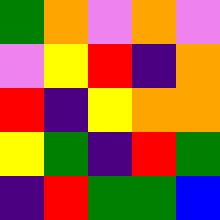[["green", "orange", "violet", "orange", "violet"], ["violet", "yellow", "red", "indigo", "orange"], ["red", "indigo", "yellow", "orange", "orange"], ["yellow", "green", "indigo", "red", "green"], ["indigo", "red", "green", "green", "blue"]]